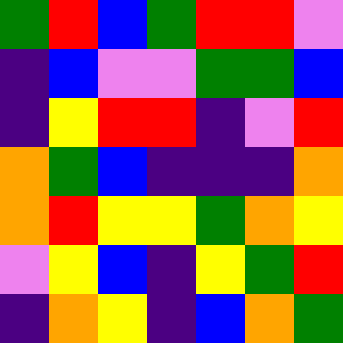[["green", "red", "blue", "green", "red", "red", "violet"], ["indigo", "blue", "violet", "violet", "green", "green", "blue"], ["indigo", "yellow", "red", "red", "indigo", "violet", "red"], ["orange", "green", "blue", "indigo", "indigo", "indigo", "orange"], ["orange", "red", "yellow", "yellow", "green", "orange", "yellow"], ["violet", "yellow", "blue", "indigo", "yellow", "green", "red"], ["indigo", "orange", "yellow", "indigo", "blue", "orange", "green"]]